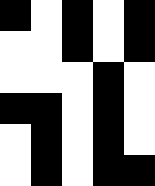[["black", "white", "black", "white", "black"], ["white", "white", "black", "white", "black"], ["white", "white", "white", "black", "white"], ["black", "black", "white", "black", "white"], ["white", "black", "white", "black", "white"], ["white", "black", "white", "black", "black"]]